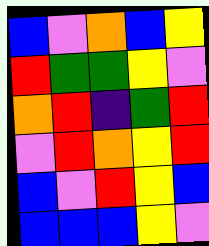[["blue", "violet", "orange", "blue", "yellow"], ["red", "green", "green", "yellow", "violet"], ["orange", "red", "indigo", "green", "red"], ["violet", "red", "orange", "yellow", "red"], ["blue", "violet", "red", "yellow", "blue"], ["blue", "blue", "blue", "yellow", "violet"]]